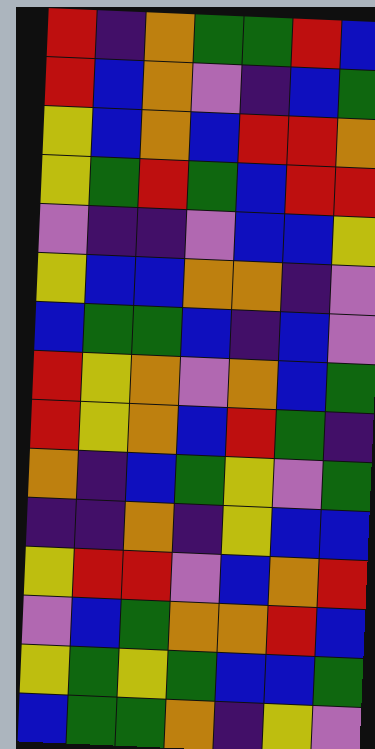[["red", "indigo", "orange", "green", "green", "red", "blue"], ["red", "blue", "orange", "violet", "indigo", "blue", "green"], ["yellow", "blue", "orange", "blue", "red", "red", "orange"], ["yellow", "green", "red", "green", "blue", "red", "red"], ["violet", "indigo", "indigo", "violet", "blue", "blue", "yellow"], ["yellow", "blue", "blue", "orange", "orange", "indigo", "violet"], ["blue", "green", "green", "blue", "indigo", "blue", "violet"], ["red", "yellow", "orange", "violet", "orange", "blue", "green"], ["red", "yellow", "orange", "blue", "red", "green", "indigo"], ["orange", "indigo", "blue", "green", "yellow", "violet", "green"], ["indigo", "indigo", "orange", "indigo", "yellow", "blue", "blue"], ["yellow", "red", "red", "violet", "blue", "orange", "red"], ["violet", "blue", "green", "orange", "orange", "red", "blue"], ["yellow", "green", "yellow", "green", "blue", "blue", "green"], ["blue", "green", "green", "orange", "indigo", "yellow", "violet"]]